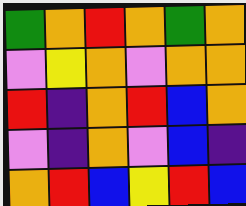[["green", "orange", "red", "orange", "green", "orange"], ["violet", "yellow", "orange", "violet", "orange", "orange"], ["red", "indigo", "orange", "red", "blue", "orange"], ["violet", "indigo", "orange", "violet", "blue", "indigo"], ["orange", "red", "blue", "yellow", "red", "blue"]]